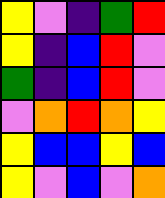[["yellow", "violet", "indigo", "green", "red"], ["yellow", "indigo", "blue", "red", "violet"], ["green", "indigo", "blue", "red", "violet"], ["violet", "orange", "red", "orange", "yellow"], ["yellow", "blue", "blue", "yellow", "blue"], ["yellow", "violet", "blue", "violet", "orange"]]